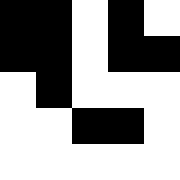[["black", "black", "white", "black", "white"], ["black", "black", "white", "black", "black"], ["white", "black", "white", "white", "white"], ["white", "white", "black", "black", "white"], ["white", "white", "white", "white", "white"]]